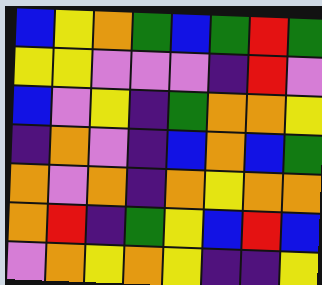[["blue", "yellow", "orange", "green", "blue", "green", "red", "green"], ["yellow", "yellow", "violet", "violet", "violet", "indigo", "red", "violet"], ["blue", "violet", "yellow", "indigo", "green", "orange", "orange", "yellow"], ["indigo", "orange", "violet", "indigo", "blue", "orange", "blue", "green"], ["orange", "violet", "orange", "indigo", "orange", "yellow", "orange", "orange"], ["orange", "red", "indigo", "green", "yellow", "blue", "red", "blue"], ["violet", "orange", "yellow", "orange", "yellow", "indigo", "indigo", "yellow"]]